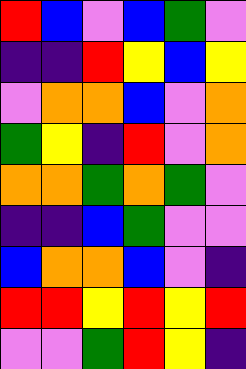[["red", "blue", "violet", "blue", "green", "violet"], ["indigo", "indigo", "red", "yellow", "blue", "yellow"], ["violet", "orange", "orange", "blue", "violet", "orange"], ["green", "yellow", "indigo", "red", "violet", "orange"], ["orange", "orange", "green", "orange", "green", "violet"], ["indigo", "indigo", "blue", "green", "violet", "violet"], ["blue", "orange", "orange", "blue", "violet", "indigo"], ["red", "red", "yellow", "red", "yellow", "red"], ["violet", "violet", "green", "red", "yellow", "indigo"]]